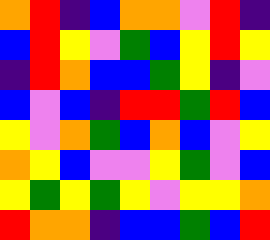[["orange", "red", "indigo", "blue", "orange", "orange", "violet", "red", "indigo"], ["blue", "red", "yellow", "violet", "green", "blue", "yellow", "red", "yellow"], ["indigo", "red", "orange", "blue", "blue", "green", "yellow", "indigo", "violet"], ["blue", "violet", "blue", "indigo", "red", "red", "green", "red", "blue"], ["yellow", "violet", "orange", "green", "blue", "orange", "blue", "violet", "yellow"], ["orange", "yellow", "blue", "violet", "violet", "yellow", "green", "violet", "blue"], ["yellow", "green", "yellow", "green", "yellow", "violet", "yellow", "yellow", "orange"], ["red", "orange", "orange", "indigo", "blue", "blue", "green", "blue", "red"]]